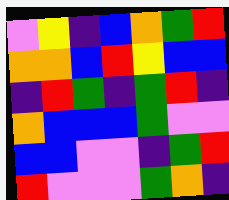[["violet", "yellow", "indigo", "blue", "orange", "green", "red"], ["orange", "orange", "blue", "red", "yellow", "blue", "blue"], ["indigo", "red", "green", "indigo", "green", "red", "indigo"], ["orange", "blue", "blue", "blue", "green", "violet", "violet"], ["blue", "blue", "violet", "violet", "indigo", "green", "red"], ["red", "violet", "violet", "violet", "green", "orange", "indigo"]]